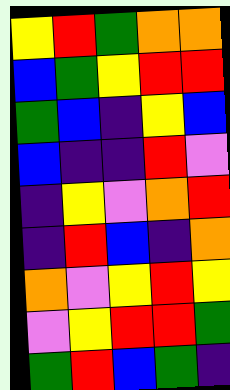[["yellow", "red", "green", "orange", "orange"], ["blue", "green", "yellow", "red", "red"], ["green", "blue", "indigo", "yellow", "blue"], ["blue", "indigo", "indigo", "red", "violet"], ["indigo", "yellow", "violet", "orange", "red"], ["indigo", "red", "blue", "indigo", "orange"], ["orange", "violet", "yellow", "red", "yellow"], ["violet", "yellow", "red", "red", "green"], ["green", "red", "blue", "green", "indigo"]]